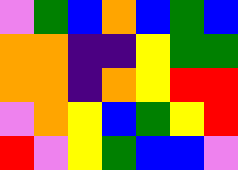[["violet", "green", "blue", "orange", "blue", "green", "blue"], ["orange", "orange", "indigo", "indigo", "yellow", "green", "green"], ["orange", "orange", "indigo", "orange", "yellow", "red", "red"], ["violet", "orange", "yellow", "blue", "green", "yellow", "red"], ["red", "violet", "yellow", "green", "blue", "blue", "violet"]]